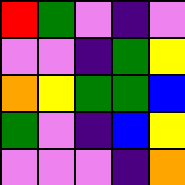[["red", "green", "violet", "indigo", "violet"], ["violet", "violet", "indigo", "green", "yellow"], ["orange", "yellow", "green", "green", "blue"], ["green", "violet", "indigo", "blue", "yellow"], ["violet", "violet", "violet", "indigo", "orange"]]